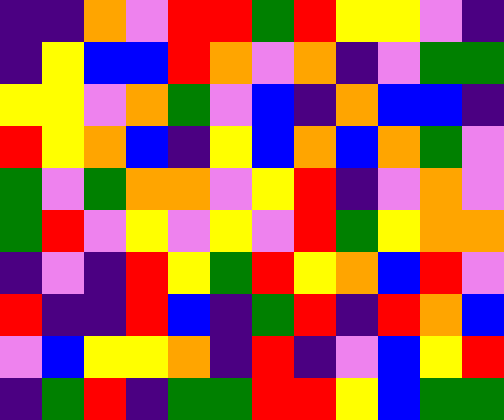[["indigo", "indigo", "orange", "violet", "red", "red", "green", "red", "yellow", "yellow", "violet", "indigo"], ["indigo", "yellow", "blue", "blue", "red", "orange", "violet", "orange", "indigo", "violet", "green", "green"], ["yellow", "yellow", "violet", "orange", "green", "violet", "blue", "indigo", "orange", "blue", "blue", "indigo"], ["red", "yellow", "orange", "blue", "indigo", "yellow", "blue", "orange", "blue", "orange", "green", "violet"], ["green", "violet", "green", "orange", "orange", "violet", "yellow", "red", "indigo", "violet", "orange", "violet"], ["green", "red", "violet", "yellow", "violet", "yellow", "violet", "red", "green", "yellow", "orange", "orange"], ["indigo", "violet", "indigo", "red", "yellow", "green", "red", "yellow", "orange", "blue", "red", "violet"], ["red", "indigo", "indigo", "red", "blue", "indigo", "green", "red", "indigo", "red", "orange", "blue"], ["violet", "blue", "yellow", "yellow", "orange", "indigo", "red", "indigo", "violet", "blue", "yellow", "red"], ["indigo", "green", "red", "indigo", "green", "green", "red", "red", "yellow", "blue", "green", "green"]]